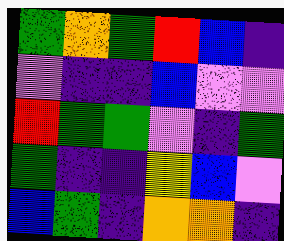[["green", "orange", "green", "red", "blue", "indigo"], ["violet", "indigo", "indigo", "blue", "violet", "violet"], ["red", "green", "green", "violet", "indigo", "green"], ["green", "indigo", "indigo", "yellow", "blue", "violet"], ["blue", "green", "indigo", "orange", "orange", "indigo"]]